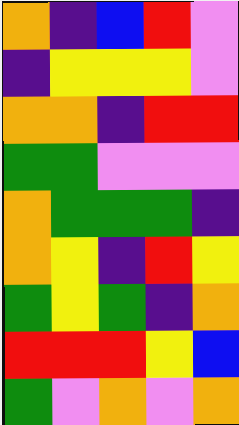[["orange", "indigo", "blue", "red", "violet"], ["indigo", "yellow", "yellow", "yellow", "violet"], ["orange", "orange", "indigo", "red", "red"], ["green", "green", "violet", "violet", "violet"], ["orange", "green", "green", "green", "indigo"], ["orange", "yellow", "indigo", "red", "yellow"], ["green", "yellow", "green", "indigo", "orange"], ["red", "red", "red", "yellow", "blue"], ["green", "violet", "orange", "violet", "orange"]]